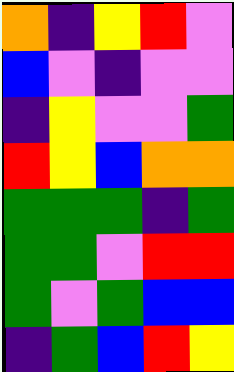[["orange", "indigo", "yellow", "red", "violet"], ["blue", "violet", "indigo", "violet", "violet"], ["indigo", "yellow", "violet", "violet", "green"], ["red", "yellow", "blue", "orange", "orange"], ["green", "green", "green", "indigo", "green"], ["green", "green", "violet", "red", "red"], ["green", "violet", "green", "blue", "blue"], ["indigo", "green", "blue", "red", "yellow"]]